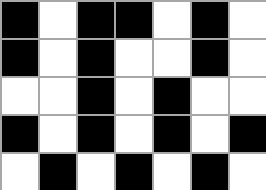[["black", "white", "black", "black", "white", "black", "white"], ["black", "white", "black", "white", "white", "black", "white"], ["white", "white", "black", "white", "black", "white", "white"], ["black", "white", "black", "white", "black", "white", "black"], ["white", "black", "white", "black", "white", "black", "white"]]